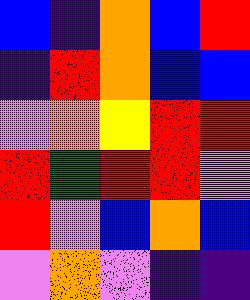[["blue", "indigo", "orange", "blue", "red"], ["indigo", "red", "orange", "blue", "blue"], ["violet", "orange", "yellow", "red", "red"], ["red", "green", "red", "red", "violet"], ["red", "violet", "blue", "orange", "blue"], ["violet", "orange", "violet", "indigo", "indigo"]]